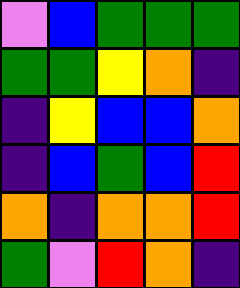[["violet", "blue", "green", "green", "green"], ["green", "green", "yellow", "orange", "indigo"], ["indigo", "yellow", "blue", "blue", "orange"], ["indigo", "blue", "green", "blue", "red"], ["orange", "indigo", "orange", "orange", "red"], ["green", "violet", "red", "orange", "indigo"]]